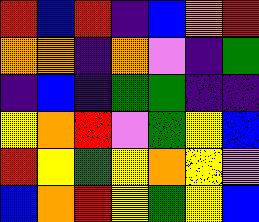[["red", "blue", "red", "indigo", "blue", "orange", "red"], ["orange", "orange", "indigo", "orange", "violet", "indigo", "green"], ["indigo", "blue", "indigo", "green", "green", "indigo", "indigo"], ["yellow", "orange", "red", "violet", "green", "yellow", "blue"], ["red", "yellow", "green", "yellow", "orange", "yellow", "violet"], ["blue", "orange", "red", "yellow", "green", "yellow", "blue"]]